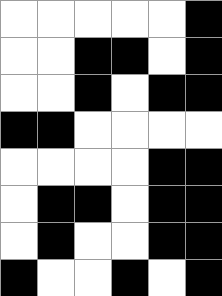[["white", "white", "white", "white", "white", "black"], ["white", "white", "black", "black", "white", "black"], ["white", "white", "black", "white", "black", "black"], ["black", "black", "white", "white", "white", "white"], ["white", "white", "white", "white", "black", "black"], ["white", "black", "black", "white", "black", "black"], ["white", "black", "white", "white", "black", "black"], ["black", "white", "white", "black", "white", "black"]]